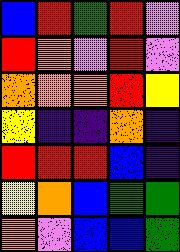[["blue", "red", "green", "red", "violet"], ["red", "orange", "violet", "red", "violet"], ["orange", "orange", "orange", "red", "yellow"], ["yellow", "indigo", "indigo", "orange", "indigo"], ["red", "red", "red", "blue", "indigo"], ["yellow", "orange", "blue", "green", "green"], ["orange", "violet", "blue", "blue", "green"]]